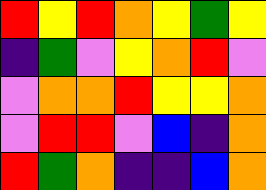[["red", "yellow", "red", "orange", "yellow", "green", "yellow"], ["indigo", "green", "violet", "yellow", "orange", "red", "violet"], ["violet", "orange", "orange", "red", "yellow", "yellow", "orange"], ["violet", "red", "red", "violet", "blue", "indigo", "orange"], ["red", "green", "orange", "indigo", "indigo", "blue", "orange"]]